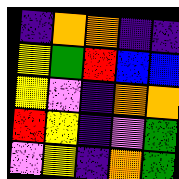[["indigo", "orange", "orange", "indigo", "indigo"], ["yellow", "green", "red", "blue", "blue"], ["yellow", "violet", "indigo", "orange", "orange"], ["red", "yellow", "indigo", "violet", "green"], ["violet", "yellow", "indigo", "orange", "green"]]